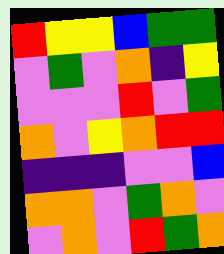[["red", "yellow", "yellow", "blue", "green", "green"], ["violet", "green", "violet", "orange", "indigo", "yellow"], ["violet", "violet", "violet", "red", "violet", "green"], ["orange", "violet", "yellow", "orange", "red", "red"], ["indigo", "indigo", "indigo", "violet", "violet", "blue"], ["orange", "orange", "violet", "green", "orange", "violet"], ["violet", "orange", "violet", "red", "green", "orange"]]